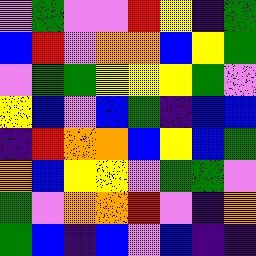[["violet", "green", "violet", "violet", "red", "yellow", "indigo", "green"], ["blue", "red", "violet", "orange", "orange", "blue", "yellow", "green"], ["violet", "green", "green", "yellow", "yellow", "yellow", "green", "violet"], ["yellow", "blue", "violet", "blue", "green", "indigo", "blue", "blue"], ["indigo", "red", "orange", "orange", "blue", "yellow", "blue", "green"], ["orange", "blue", "yellow", "yellow", "violet", "green", "green", "violet"], ["green", "violet", "orange", "orange", "red", "violet", "indigo", "orange"], ["green", "blue", "indigo", "blue", "violet", "blue", "indigo", "indigo"]]